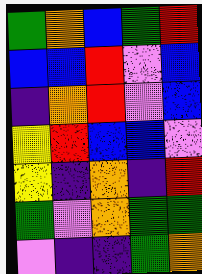[["green", "orange", "blue", "green", "red"], ["blue", "blue", "red", "violet", "blue"], ["indigo", "orange", "red", "violet", "blue"], ["yellow", "red", "blue", "blue", "violet"], ["yellow", "indigo", "orange", "indigo", "red"], ["green", "violet", "orange", "green", "green"], ["violet", "indigo", "indigo", "green", "orange"]]